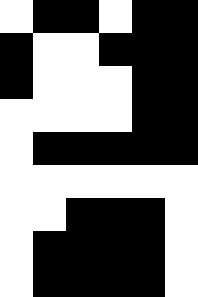[["white", "black", "black", "white", "black", "black"], ["black", "white", "white", "black", "black", "black"], ["black", "white", "white", "white", "black", "black"], ["white", "white", "white", "white", "black", "black"], ["white", "black", "black", "black", "black", "black"], ["white", "white", "white", "white", "white", "white"], ["white", "white", "black", "black", "black", "white"], ["white", "black", "black", "black", "black", "white"], ["white", "black", "black", "black", "black", "white"]]